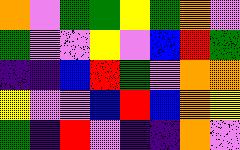[["orange", "violet", "green", "green", "yellow", "green", "orange", "violet"], ["green", "violet", "violet", "yellow", "violet", "blue", "red", "green"], ["indigo", "indigo", "blue", "red", "green", "violet", "orange", "orange"], ["yellow", "violet", "violet", "blue", "red", "blue", "orange", "yellow"], ["green", "indigo", "red", "violet", "indigo", "indigo", "orange", "violet"]]